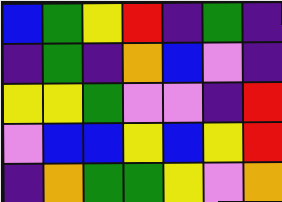[["blue", "green", "yellow", "red", "indigo", "green", "indigo"], ["indigo", "green", "indigo", "orange", "blue", "violet", "indigo"], ["yellow", "yellow", "green", "violet", "violet", "indigo", "red"], ["violet", "blue", "blue", "yellow", "blue", "yellow", "red"], ["indigo", "orange", "green", "green", "yellow", "violet", "orange"]]